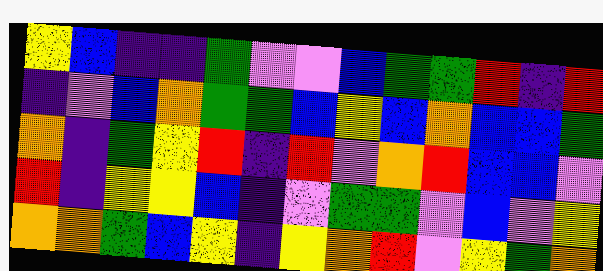[["yellow", "blue", "indigo", "indigo", "green", "violet", "violet", "blue", "green", "green", "red", "indigo", "red"], ["indigo", "violet", "blue", "orange", "green", "green", "blue", "yellow", "blue", "orange", "blue", "blue", "green"], ["orange", "indigo", "green", "yellow", "red", "indigo", "red", "violet", "orange", "red", "blue", "blue", "violet"], ["red", "indigo", "yellow", "yellow", "blue", "indigo", "violet", "green", "green", "violet", "blue", "violet", "yellow"], ["orange", "orange", "green", "blue", "yellow", "indigo", "yellow", "orange", "red", "violet", "yellow", "green", "orange"]]